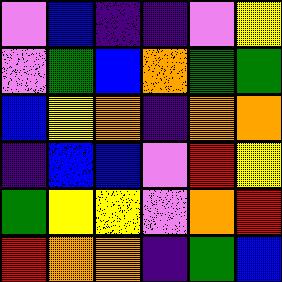[["violet", "blue", "indigo", "indigo", "violet", "yellow"], ["violet", "green", "blue", "orange", "green", "green"], ["blue", "yellow", "orange", "indigo", "orange", "orange"], ["indigo", "blue", "blue", "violet", "red", "yellow"], ["green", "yellow", "yellow", "violet", "orange", "red"], ["red", "orange", "orange", "indigo", "green", "blue"]]